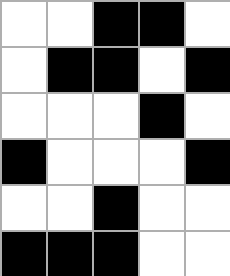[["white", "white", "black", "black", "white"], ["white", "black", "black", "white", "black"], ["white", "white", "white", "black", "white"], ["black", "white", "white", "white", "black"], ["white", "white", "black", "white", "white"], ["black", "black", "black", "white", "white"]]